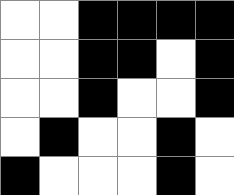[["white", "white", "black", "black", "black", "black"], ["white", "white", "black", "black", "white", "black"], ["white", "white", "black", "white", "white", "black"], ["white", "black", "white", "white", "black", "white"], ["black", "white", "white", "white", "black", "white"]]